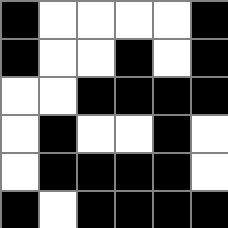[["black", "white", "white", "white", "white", "black"], ["black", "white", "white", "black", "white", "black"], ["white", "white", "black", "black", "black", "black"], ["white", "black", "white", "white", "black", "white"], ["white", "black", "black", "black", "black", "white"], ["black", "white", "black", "black", "black", "black"]]